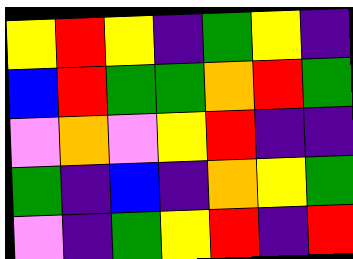[["yellow", "red", "yellow", "indigo", "green", "yellow", "indigo"], ["blue", "red", "green", "green", "orange", "red", "green"], ["violet", "orange", "violet", "yellow", "red", "indigo", "indigo"], ["green", "indigo", "blue", "indigo", "orange", "yellow", "green"], ["violet", "indigo", "green", "yellow", "red", "indigo", "red"]]